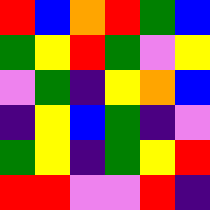[["red", "blue", "orange", "red", "green", "blue"], ["green", "yellow", "red", "green", "violet", "yellow"], ["violet", "green", "indigo", "yellow", "orange", "blue"], ["indigo", "yellow", "blue", "green", "indigo", "violet"], ["green", "yellow", "indigo", "green", "yellow", "red"], ["red", "red", "violet", "violet", "red", "indigo"]]